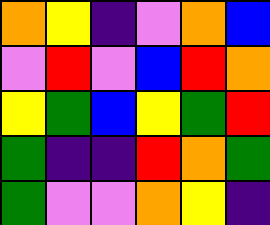[["orange", "yellow", "indigo", "violet", "orange", "blue"], ["violet", "red", "violet", "blue", "red", "orange"], ["yellow", "green", "blue", "yellow", "green", "red"], ["green", "indigo", "indigo", "red", "orange", "green"], ["green", "violet", "violet", "orange", "yellow", "indigo"]]